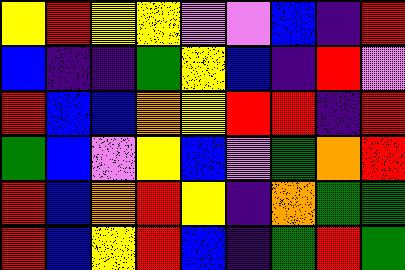[["yellow", "red", "yellow", "yellow", "violet", "violet", "blue", "indigo", "red"], ["blue", "indigo", "indigo", "green", "yellow", "blue", "indigo", "red", "violet"], ["red", "blue", "blue", "orange", "yellow", "red", "red", "indigo", "red"], ["green", "blue", "violet", "yellow", "blue", "violet", "green", "orange", "red"], ["red", "blue", "orange", "red", "yellow", "indigo", "orange", "green", "green"], ["red", "blue", "yellow", "red", "blue", "indigo", "green", "red", "green"]]